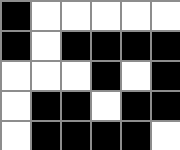[["black", "white", "white", "white", "white", "white"], ["black", "white", "black", "black", "black", "black"], ["white", "white", "white", "black", "white", "black"], ["white", "black", "black", "white", "black", "black"], ["white", "black", "black", "black", "black", "white"]]